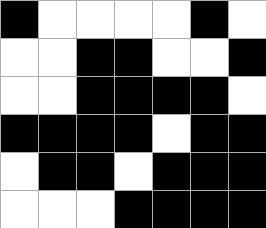[["black", "white", "white", "white", "white", "black", "white"], ["white", "white", "black", "black", "white", "white", "black"], ["white", "white", "black", "black", "black", "black", "white"], ["black", "black", "black", "black", "white", "black", "black"], ["white", "black", "black", "white", "black", "black", "black"], ["white", "white", "white", "black", "black", "black", "black"]]